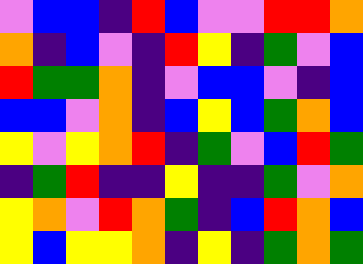[["violet", "blue", "blue", "indigo", "red", "blue", "violet", "violet", "red", "red", "orange"], ["orange", "indigo", "blue", "violet", "indigo", "red", "yellow", "indigo", "green", "violet", "blue"], ["red", "green", "green", "orange", "indigo", "violet", "blue", "blue", "violet", "indigo", "blue"], ["blue", "blue", "violet", "orange", "indigo", "blue", "yellow", "blue", "green", "orange", "blue"], ["yellow", "violet", "yellow", "orange", "red", "indigo", "green", "violet", "blue", "red", "green"], ["indigo", "green", "red", "indigo", "indigo", "yellow", "indigo", "indigo", "green", "violet", "orange"], ["yellow", "orange", "violet", "red", "orange", "green", "indigo", "blue", "red", "orange", "blue"], ["yellow", "blue", "yellow", "yellow", "orange", "indigo", "yellow", "indigo", "green", "orange", "green"]]